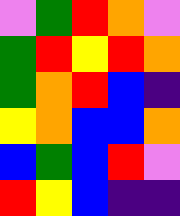[["violet", "green", "red", "orange", "violet"], ["green", "red", "yellow", "red", "orange"], ["green", "orange", "red", "blue", "indigo"], ["yellow", "orange", "blue", "blue", "orange"], ["blue", "green", "blue", "red", "violet"], ["red", "yellow", "blue", "indigo", "indigo"]]